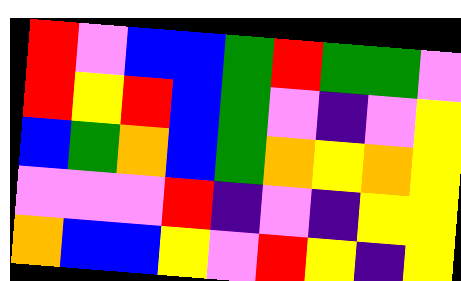[["red", "violet", "blue", "blue", "green", "red", "green", "green", "violet"], ["red", "yellow", "red", "blue", "green", "violet", "indigo", "violet", "yellow"], ["blue", "green", "orange", "blue", "green", "orange", "yellow", "orange", "yellow"], ["violet", "violet", "violet", "red", "indigo", "violet", "indigo", "yellow", "yellow"], ["orange", "blue", "blue", "yellow", "violet", "red", "yellow", "indigo", "yellow"]]